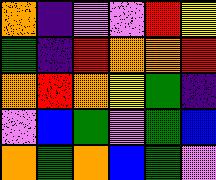[["orange", "indigo", "violet", "violet", "red", "yellow"], ["green", "indigo", "red", "orange", "orange", "red"], ["orange", "red", "orange", "yellow", "green", "indigo"], ["violet", "blue", "green", "violet", "green", "blue"], ["orange", "green", "orange", "blue", "green", "violet"]]